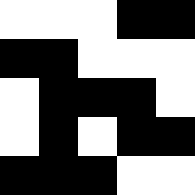[["white", "white", "white", "black", "black"], ["black", "black", "white", "white", "white"], ["white", "black", "black", "black", "white"], ["white", "black", "white", "black", "black"], ["black", "black", "black", "white", "white"]]